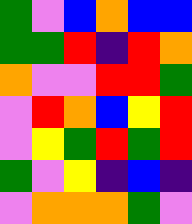[["green", "violet", "blue", "orange", "blue", "blue"], ["green", "green", "red", "indigo", "red", "orange"], ["orange", "violet", "violet", "red", "red", "green"], ["violet", "red", "orange", "blue", "yellow", "red"], ["violet", "yellow", "green", "red", "green", "red"], ["green", "violet", "yellow", "indigo", "blue", "indigo"], ["violet", "orange", "orange", "orange", "green", "violet"]]